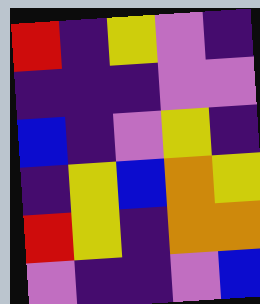[["red", "indigo", "yellow", "violet", "indigo"], ["indigo", "indigo", "indigo", "violet", "violet"], ["blue", "indigo", "violet", "yellow", "indigo"], ["indigo", "yellow", "blue", "orange", "yellow"], ["red", "yellow", "indigo", "orange", "orange"], ["violet", "indigo", "indigo", "violet", "blue"]]